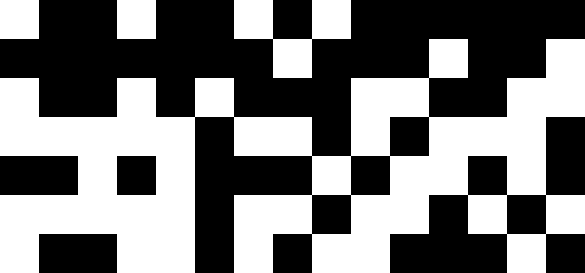[["white", "black", "black", "white", "black", "black", "white", "black", "white", "black", "black", "black", "black", "black", "black"], ["black", "black", "black", "black", "black", "black", "black", "white", "black", "black", "black", "white", "black", "black", "white"], ["white", "black", "black", "white", "black", "white", "black", "black", "black", "white", "white", "black", "black", "white", "white"], ["white", "white", "white", "white", "white", "black", "white", "white", "black", "white", "black", "white", "white", "white", "black"], ["black", "black", "white", "black", "white", "black", "black", "black", "white", "black", "white", "white", "black", "white", "black"], ["white", "white", "white", "white", "white", "black", "white", "white", "black", "white", "white", "black", "white", "black", "white"], ["white", "black", "black", "white", "white", "black", "white", "black", "white", "white", "black", "black", "black", "white", "black"]]